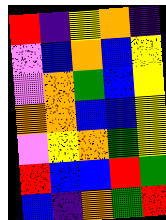[["red", "indigo", "yellow", "orange", "indigo"], ["violet", "blue", "orange", "blue", "yellow"], ["violet", "orange", "green", "blue", "yellow"], ["orange", "orange", "blue", "blue", "yellow"], ["violet", "yellow", "orange", "green", "yellow"], ["red", "blue", "blue", "red", "green"], ["blue", "indigo", "orange", "green", "red"]]